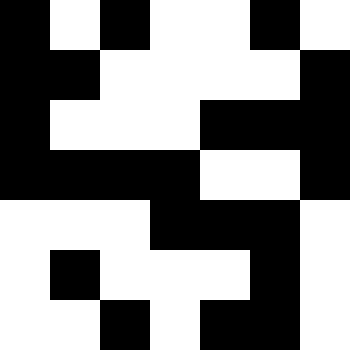[["black", "white", "black", "white", "white", "black", "white"], ["black", "black", "white", "white", "white", "white", "black"], ["black", "white", "white", "white", "black", "black", "black"], ["black", "black", "black", "black", "white", "white", "black"], ["white", "white", "white", "black", "black", "black", "white"], ["white", "black", "white", "white", "white", "black", "white"], ["white", "white", "black", "white", "black", "black", "white"]]